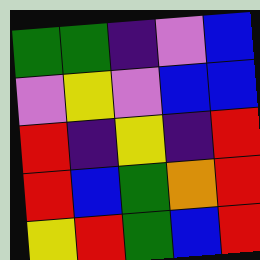[["green", "green", "indigo", "violet", "blue"], ["violet", "yellow", "violet", "blue", "blue"], ["red", "indigo", "yellow", "indigo", "red"], ["red", "blue", "green", "orange", "red"], ["yellow", "red", "green", "blue", "red"]]